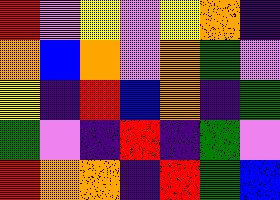[["red", "violet", "yellow", "violet", "yellow", "orange", "indigo"], ["orange", "blue", "orange", "violet", "orange", "green", "violet"], ["yellow", "indigo", "red", "blue", "orange", "indigo", "green"], ["green", "violet", "indigo", "red", "indigo", "green", "violet"], ["red", "orange", "orange", "indigo", "red", "green", "blue"]]